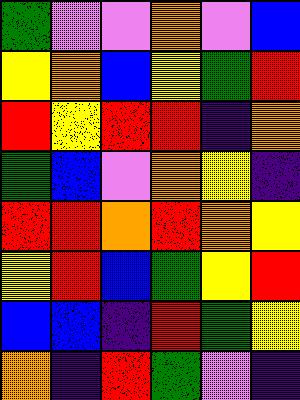[["green", "violet", "violet", "orange", "violet", "blue"], ["yellow", "orange", "blue", "yellow", "green", "red"], ["red", "yellow", "red", "red", "indigo", "orange"], ["green", "blue", "violet", "orange", "yellow", "indigo"], ["red", "red", "orange", "red", "orange", "yellow"], ["yellow", "red", "blue", "green", "yellow", "red"], ["blue", "blue", "indigo", "red", "green", "yellow"], ["orange", "indigo", "red", "green", "violet", "indigo"]]